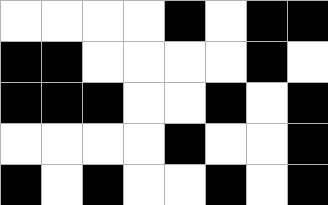[["white", "white", "white", "white", "black", "white", "black", "black"], ["black", "black", "white", "white", "white", "white", "black", "white"], ["black", "black", "black", "white", "white", "black", "white", "black"], ["white", "white", "white", "white", "black", "white", "white", "black"], ["black", "white", "black", "white", "white", "black", "white", "black"]]